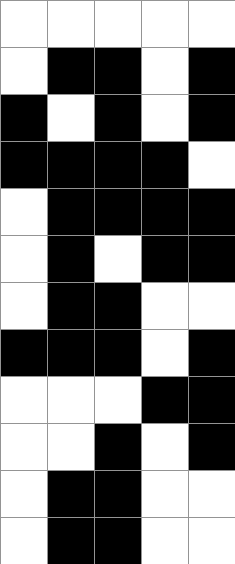[["white", "white", "white", "white", "white"], ["white", "black", "black", "white", "black"], ["black", "white", "black", "white", "black"], ["black", "black", "black", "black", "white"], ["white", "black", "black", "black", "black"], ["white", "black", "white", "black", "black"], ["white", "black", "black", "white", "white"], ["black", "black", "black", "white", "black"], ["white", "white", "white", "black", "black"], ["white", "white", "black", "white", "black"], ["white", "black", "black", "white", "white"], ["white", "black", "black", "white", "white"]]